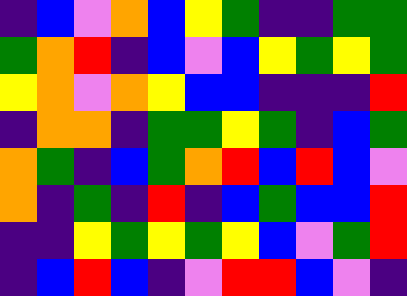[["indigo", "blue", "violet", "orange", "blue", "yellow", "green", "indigo", "indigo", "green", "green"], ["green", "orange", "red", "indigo", "blue", "violet", "blue", "yellow", "green", "yellow", "green"], ["yellow", "orange", "violet", "orange", "yellow", "blue", "blue", "indigo", "indigo", "indigo", "red"], ["indigo", "orange", "orange", "indigo", "green", "green", "yellow", "green", "indigo", "blue", "green"], ["orange", "green", "indigo", "blue", "green", "orange", "red", "blue", "red", "blue", "violet"], ["orange", "indigo", "green", "indigo", "red", "indigo", "blue", "green", "blue", "blue", "red"], ["indigo", "indigo", "yellow", "green", "yellow", "green", "yellow", "blue", "violet", "green", "red"], ["indigo", "blue", "red", "blue", "indigo", "violet", "red", "red", "blue", "violet", "indigo"]]